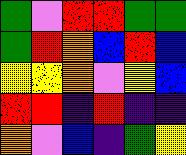[["green", "violet", "red", "red", "green", "green"], ["green", "red", "orange", "blue", "red", "blue"], ["yellow", "yellow", "orange", "violet", "yellow", "blue"], ["red", "red", "indigo", "red", "indigo", "indigo"], ["orange", "violet", "blue", "indigo", "green", "yellow"]]